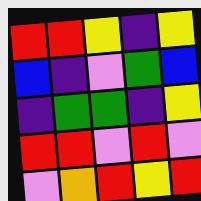[["red", "red", "yellow", "indigo", "yellow"], ["blue", "indigo", "violet", "green", "blue"], ["indigo", "green", "green", "indigo", "yellow"], ["red", "red", "violet", "red", "violet"], ["violet", "orange", "red", "yellow", "red"]]